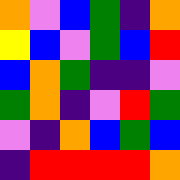[["orange", "violet", "blue", "green", "indigo", "orange"], ["yellow", "blue", "violet", "green", "blue", "red"], ["blue", "orange", "green", "indigo", "indigo", "violet"], ["green", "orange", "indigo", "violet", "red", "green"], ["violet", "indigo", "orange", "blue", "green", "blue"], ["indigo", "red", "red", "red", "red", "orange"]]